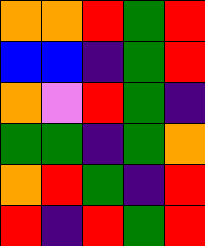[["orange", "orange", "red", "green", "red"], ["blue", "blue", "indigo", "green", "red"], ["orange", "violet", "red", "green", "indigo"], ["green", "green", "indigo", "green", "orange"], ["orange", "red", "green", "indigo", "red"], ["red", "indigo", "red", "green", "red"]]